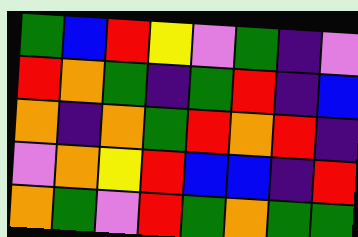[["green", "blue", "red", "yellow", "violet", "green", "indigo", "violet"], ["red", "orange", "green", "indigo", "green", "red", "indigo", "blue"], ["orange", "indigo", "orange", "green", "red", "orange", "red", "indigo"], ["violet", "orange", "yellow", "red", "blue", "blue", "indigo", "red"], ["orange", "green", "violet", "red", "green", "orange", "green", "green"]]